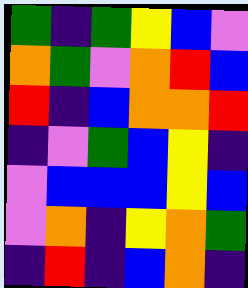[["green", "indigo", "green", "yellow", "blue", "violet"], ["orange", "green", "violet", "orange", "red", "blue"], ["red", "indigo", "blue", "orange", "orange", "red"], ["indigo", "violet", "green", "blue", "yellow", "indigo"], ["violet", "blue", "blue", "blue", "yellow", "blue"], ["violet", "orange", "indigo", "yellow", "orange", "green"], ["indigo", "red", "indigo", "blue", "orange", "indigo"]]